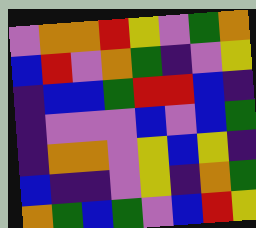[["violet", "orange", "orange", "red", "yellow", "violet", "green", "orange"], ["blue", "red", "violet", "orange", "green", "indigo", "violet", "yellow"], ["indigo", "blue", "blue", "green", "red", "red", "blue", "indigo"], ["indigo", "violet", "violet", "violet", "blue", "violet", "blue", "green"], ["indigo", "orange", "orange", "violet", "yellow", "blue", "yellow", "indigo"], ["blue", "indigo", "indigo", "violet", "yellow", "indigo", "orange", "green"], ["orange", "green", "blue", "green", "violet", "blue", "red", "yellow"]]